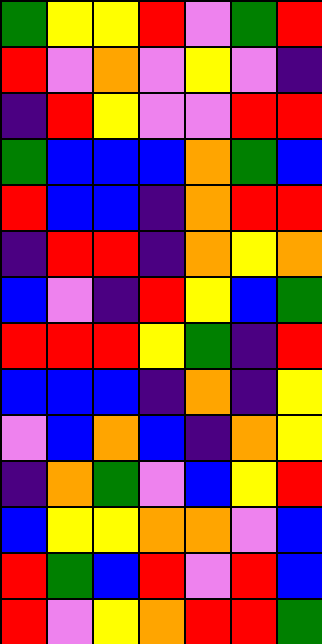[["green", "yellow", "yellow", "red", "violet", "green", "red"], ["red", "violet", "orange", "violet", "yellow", "violet", "indigo"], ["indigo", "red", "yellow", "violet", "violet", "red", "red"], ["green", "blue", "blue", "blue", "orange", "green", "blue"], ["red", "blue", "blue", "indigo", "orange", "red", "red"], ["indigo", "red", "red", "indigo", "orange", "yellow", "orange"], ["blue", "violet", "indigo", "red", "yellow", "blue", "green"], ["red", "red", "red", "yellow", "green", "indigo", "red"], ["blue", "blue", "blue", "indigo", "orange", "indigo", "yellow"], ["violet", "blue", "orange", "blue", "indigo", "orange", "yellow"], ["indigo", "orange", "green", "violet", "blue", "yellow", "red"], ["blue", "yellow", "yellow", "orange", "orange", "violet", "blue"], ["red", "green", "blue", "red", "violet", "red", "blue"], ["red", "violet", "yellow", "orange", "red", "red", "green"]]